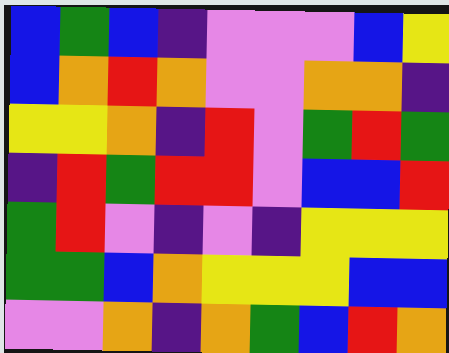[["blue", "green", "blue", "indigo", "violet", "violet", "violet", "blue", "yellow"], ["blue", "orange", "red", "orange", "violet", "violet", "orange", "orange", "indigo"], ["yellow", "yellow", "orange", "indigo", "red", "violet", "green", "red", "green"], ["indigo", "red", "green", "red", "red", "violet", "blue", "blue", "red"], ["green", "red", "violet", "indigo", "violet", "indigo", "yellow", "yellow", "yellow"], ["green", "green", "blue", "orange", "yellow", "yellow", "yellow", "blue", "blue"], ["violet", "violet", "orange", "indigo", "orange", "green", "blue", "red", "orange"]]